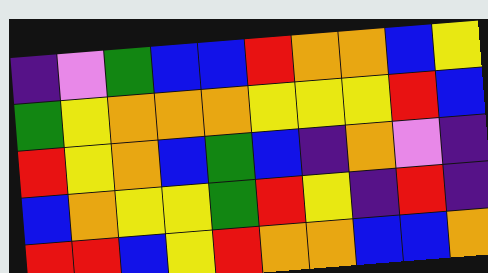[["indigo", "violet", "green", "blue", "blue", "red", "orange", "orange", "blue", "yellow"], ["green", "yellow", "orange", "orange", "orange", "yellow", "yellow", "yellow", "red", "blue"], ["red", "yellow", "orange", "blue", "green", "blue", "indigo", "orange", "violet", "indigo"], ["blue", "orange", "yellow", "yellow", "green", "red", "yellow", "indigo", "red", "indigo"], ["red", "red", "blue", "yellow", "red", "orange", "orange", "blue", "blue", "orange"]]